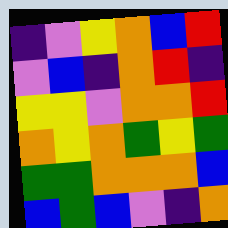[["indigo", "violet", "yellow", "orange", "blue", "red"], ["violet", "blue", "indigo", "orange", "red", "indigo"], ["yellow", "yellow", "violet", "orange", "orange", "red"], ["orange", "yellow", "orange", "green", "yellow", "green"], ["green", "green", "orange", "orange", "orange", "blue"], ["blue", "green", "blue", "violet", "indigo", "orange"]]